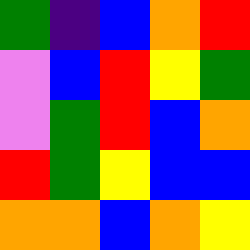[["green", "indigo", "blue", "orange", "red"], ["violet", "blue", "red", "yellow", "green"], ["violet", "green", "red", "blue", "orange"], ["red", "green", "yellow", "blue", "blue"], ["orange", "orange", "blue", "orange", "yellow"]]